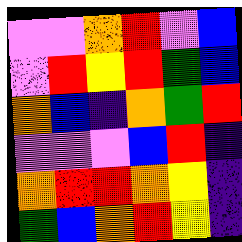[["violet", "violet", "orange", "red", "violet", "blue"], ["violet", "red", "yellow", "red", "green", "blue"], ["orange", "blue", "indigo", "orange", "green", "red"], ["violet", "violet", "violet", "blue", "red", "indigo"], ["orange", "red", "red", "orange", "yellow", "indigo"], ["green", "blue", "orange", "red", "yellow", "indigo"]]